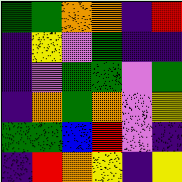[["green", "green", "orange", "orange", "indigo", "red"], ["indigo", "yellow", "violet", "green", "indigo", "indigo"], ["indigo", "violet", "green", "green", "violet", "green"], ["indigo", "orange", "green", "orange", "violet", "yellow"], ["green", "green", "blue", "red", "violet", "indigo"], ["indigo", "red", "orange", "yellow", "indigo", "yellow"]]